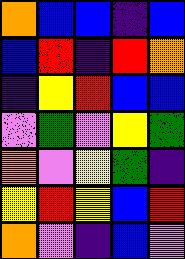[["orange", "blue", "blue", "indigo", "blue"], ["blue", "red", "indigo", "red", "orange"], ["indigo", "yellow", "red", "blue", "blue"], ["violet", "green", "violet", "yellow", "green"], ["orange", "violet", "yellow", "green", "indigo"], ["yellow", "red", "yellow", "blue", "red"], ["orange", "violet", "indigo", "blue", "violet"]]